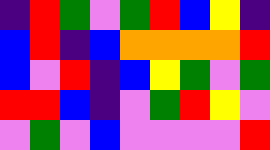[["indigo", "red", "green", "violet", "green", "red", "blue", "yellow", "indigo"], ["blue", "red", "indigo", "blue", "orange", "orange", "orange", "orange", "red"], ["blue", "violet", "red", "indigo", "blue", "yellow", "green", "violet", "green"], ["red", "red", "blue", "indigo", "violet", "green", "red", "yellow", "violet"], ["violet", "green", "violet", "blue", "violet", "violet", "violet", "violet", "red"]]